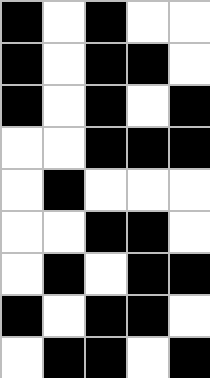[["black", "white", "black", "white", "white"], ["black", "white", "black", "black", "white"], ["black", "white", "black", "white", "black"], ["white", "white", "black", "black", "black"], ["white", "black", "white", "white", "white"], ["white", "white", "black", "black", "white"], ["white", "black", "white", "black", "black"], ["black", "white", "black", "black", "white"], ["white", "black", "black", "white", "black"]]